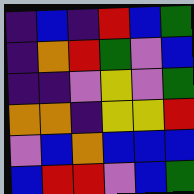[["indigo", "blue", "indigo", "red", "blue", "green"], ["indigo", "orange", "red", "green", "violet", "blue"], ["indigo", "indigo", "violet", "yellow", "violet", "green"], ["orange", "orange", "indigo", "yellow", "yellow", "red"], ["violet", "blue", "orange", "blue", "blue", "blue"], ["blue", "red", "red", "violet", "blue", "green"]]